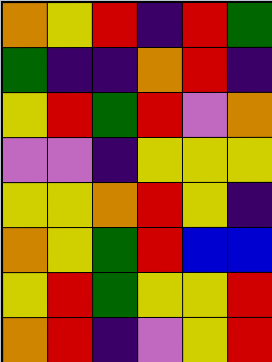[["orange", "yellow", "red", "indigo", "red", "green"], ["green", "indigo", "indigo", "orange", "red", "indigo"], ["yellow", "red", "green", "red", "violet", "orange"], ["violet", "violet", "indigo", "yellow", "yellow", "yellow"], ["yellow", "yellow", "orange", "red", "yellow", "indigo"], ["orange", "yellow", "green", "red", "blue", "blue"], ["yellow", "red", "green", "yellow", "yellow", "red"], ["orange", "red", "indigo", "violet", "yellow", "red"]]